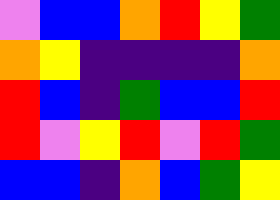[["violet", "blue", "blue", "orange", "red", "yellow", "green"], ["orange", "yellow", "indigo", "indigo", "indigo", "indigo", "orange"], ["red", "blue", "indigo", "green", "blue", "blue", "red"], ["red", "violet", "yellow", "red", "violet", "red", "green"], ["blue", "blue", "indigo", "orange", "blue", "green", "yellow"]]